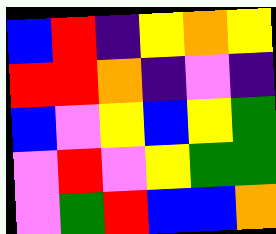[["blue", "red", "indigo", "yellow", "orange", "yellow"], ["red", "red", "orange", "indigo", "violet", "indigo"], ["blue", "violet", "yellow", "blue", "yellow", "green"], ["violet", "red", "violet", "yellow", "green", "green"], ["violet", "green", "red", "blue", "blue", "orange"]]